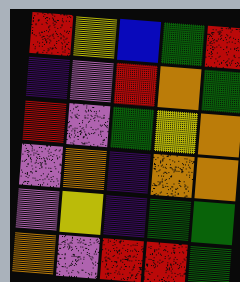[["red", "yellow", "blue", "green", "red"], ["indigo", "violet", "red", "orange", "green"], ["red", "violet", "green", "yellow", "orange"], ["violet", "orange", "indigo", "orange", "orange"], ["violet", "yellow", "indigo", "green", "green"], ["orange", "violet", "red", "red", "green"]]